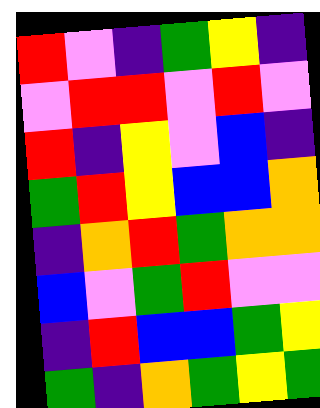[["red", "violet", "indigo", "green", "yellow", "indigo"], ["violet", "red", "red", "violet", "red", "violet"], ["red", "indigo", "yellow", "violet", "blue", "indigo"], ["green", "red", "yellow", "blue", "blue", "orange"], ["indigo", "orange", "red", "green", "orange", "orange"], ["blue", "violet", "green", "red", "violet", "violet"], ["indigo", "red", "blue", "blue", "green", "yellow"], ["green", "indigo", "orange", "green", "yellow", "green"]]